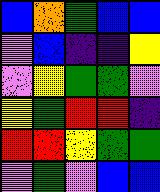[["blue", "orange", "green", "blue", "blue"], ["violet", "blue", "indigo", "indigo", "yellow"], ["violet", "yellow", "green", "green", "violet"], ["yellow", "green", "red", "red", "indigo"], ["red", "red", "yellow", "green", "green"], ["violet", "green", "violet", "blue", "blue"]]